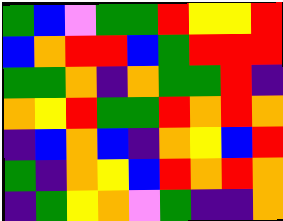[["green", "blue", "violet", "green", "green", "red", "yellow", "yellow", "red"], ["blue", "orange", "red", "red", "blue", "green", "red", "red", "red"], ["green", "green", "orange", "indigo", "orange", "green", "green", "red", "indigo"], ["orange", "yellow", "red", "green", "green", "red", "orange", "red", "orange"], ["indigo", "blue", "orange", "blue", "indigo", "orange", "yellow", "blue", "red"], ["green", "indigo", "orange", "yellow", "blue", "red", "orange", "red", "orange"], ["indigo", "green", "yellow", "orange", "violet", "green", "indigo", "indigo", "orange"]]